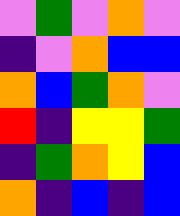[["violet", "green", "violet", "orange", "violet"], ["indigo", "violet", "orange", "blue", "blue"], ["orange", "blue", "green", "orange", "violet"], ["red", "indigo", "yellow", "yellow", "green"], ["indigo", "green", "orange", "yellow", "blue"], ["orange", "indigo", "blue", "indigo", "blue"]]